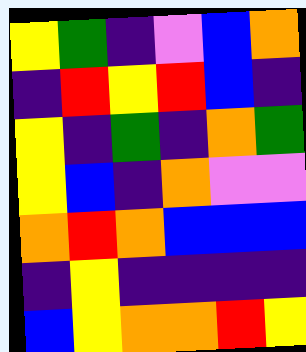[["yellow", "green", "indigo", "violet", "blue", "orange"], ["indigo", "red", "yellow", "red", "blue", "indigo"], ["yellow", "indigo", "green", "indigo", "orange", "green"], ["yellow", "blue", "indigo", "orange", "violet", "violet"], ["orange", "red", "orange", "blue", "blue", "blue"], ["indigo", "yellow", "indigo", "indigo", "indigo", "indigo"], ["blue", "yellow", "orange", "orange", "red", "yellow"]]